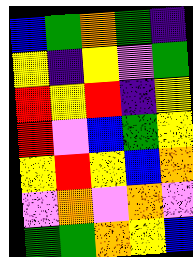[["blue", "green", "orange", "green", "indigo"], ["yellow", "indigo", "yellow", "violet", "green"], ["red", "yellow", "red", "indigo", "yellow"], ["red", "violet", "blue", "green", "yellow"], ["yellow", "red", "yellow", "blue", "orange"], ["violet", "orange", "violet", "orange", "violet"], ["green", "green", "orange", "yellow", "blue"]]